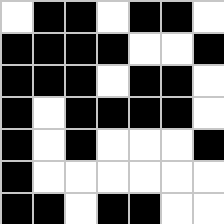[["white", "black", "black", "white", "black", "black", "white"], ["black", "black", "black", "black", "white", "white", "black"], ["black", "black", "black", "white", "black", "black", "white"], ["black", "white", "black", "black", "black", "black", "white"], ["black", "white", "black", "white", "white", "white", "black"], ["black", "white", "white", "white", "white", "white", "white"], ["black", "black", "white", "black", "black", "white", "white"]]